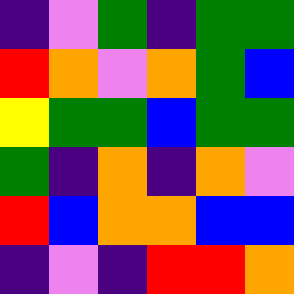[["indigo", "violet", "green", "indigo", "green", "green"], ["red", "orange", "violet", "orange", "green", "blue"], ["yellow", "green", "green", "blue", "green", "green"], ["green", "indigo", "orange", "indigo", "orange", "violet"], ["red", "blue", "orange", "orange", "blue", "blue"], ["indigo", "violet", "indigo", "red", "red", "orange"]]